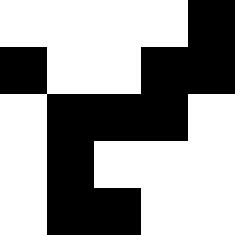[["white", "white", "white", "white", "black"], ["black", "white", "white", "black", "black"], ["white", "black", "black", "black", "white"], ["white", "black", "white", "white", "white"], ["white", "black", "black", "white", "white"]]